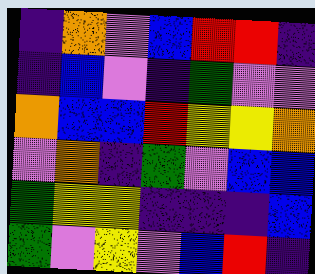[["indigo", "orange", "violet", "blue", "red", "red", "indigo"], ["indigo", "blue", "violet", "indigo", "green", "violet", "violet"], ["orange", "blue", "blue", "red", "yellow", "yellow", "orange"], ["violet", "orange", "indigo", "green", "violet", "blue", "blue"], ["green", "yellow", "yellow", "indigo", "indigo", "indigo", "blue"], ["green", "violet", "yellow", "violet", "blue", "red", "indigo"]]